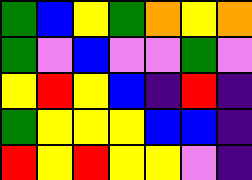[["green", "blue", "yellow", "green", "orange", "yellow", "orange"], ["green", "violet", "blue", "violet", "violet", "green", "violet"], ["yellow", "red", "yellow", "blue", "indigo", "red", "indigo"], ["green", "yellow", "yellow", "yellow", "blue", "blue", "indigo"], ["red", "yellow", "red", "yellow", "yellow", "violet", "indigo"]]